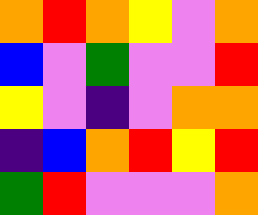[["orange", "red", "orange", "yellow", "violet", "orange"], ["blue", "violet", "green", "violet", "violet", "red"], ["yellow", "violet", "indigo", "violet", "orange", "orange"], ["indigo", "blue", "orange", "red", "yellow", "red"], ["green", "red", "violet", "violet", "violet", "orange"]]